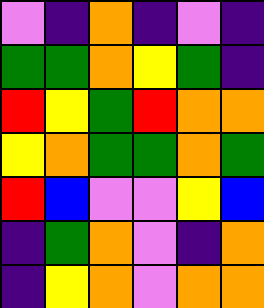[["violet", "indigo", "orange", "indigo", "violet", "indigo"], ["green", "green", "orange", "yellow", "green", "indigo"], ["red", "yellow", "green", "red", "orange", "orange"], ["yellow", "orange", "green", "green", "orange", "green"], ["red", "blue", "violet", "violet", "yellow", "blue"], ["indigo", "green", "orange", "violet", "indigo", "orange"], ["indigo", "yellow", "orange", "violet", "orange", "orange"]]